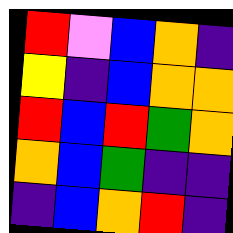[["red", "violet", "blue", "orange", "indigo"], ["yellow", "indigo", "blue", "orange", "orange"], ["red", "blue", "red", "green", "orange"], ["orange", "blue", "green", "indigo", "indigo"], ["indigo", "blue", "orange", "red", "indigo"]]